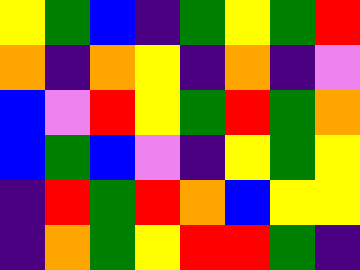[["yellow", "green", "blue", "indigo", "green", "yellow", "green", "red"], ["orange", "indigo", "orange", "yellow", "indigo", "orange", "indigo", "violet"], ["blue", "violet", "red", "yellow", "green", "red", "green", "orange"], ["blue", "green", "blue", "violet", "indigo", "yellow", "green", "yellow"], ["indigo", "red", "green", "red", "orange", "blue", "yellow", "yellow"], ["indigo", "orange", "green", "yellow", "red", "red", "green", "indigo"]]